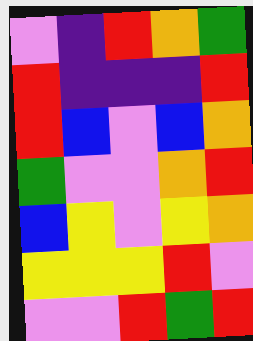[["violet", "indigo", "red", "orange", "green"], ["red", "indigo", "indigo", "indigo", "red"], ["red", "blue", "violet", "blue", "orange"], ["green", "violet", "violet", "orange", "red"], ["blue", "yellow", "violet", "yellow", "orange"], ["yellow", "yellow", "yellow", "red", "violet"], ["violet", "violet", "red", "green", "red"]]